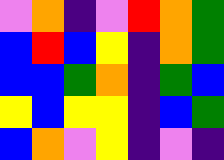[["violet", "orange", "indigo", "violet", "red", "orange", "green"], ["blue", "red", "blue", "yellow", "indigo", "orange", "green"], ["blue", "blue", "green", "orange", "indigo", "green", "blue"], ["yellow", "blue", "yellow", "yellow", "indigo", "blue", "green"], ["blue", "orange", "violet", "yellow", "indigo", "violet", "indigo"]]